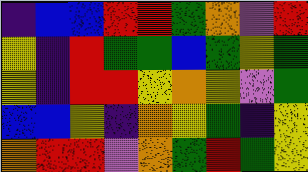[["indigo", "blue", "blue", "red", "red", "green", "orange", "violet", "red"], ["yellow", "indigo", "red", "green", "green", "blue", "green", "yellow", "green"], ["yellow", "indigo", "red", "red", "yellow", "orange", "yellow", "violet", "green"], ["blue", "blue", "yellow", "indigo", "orange", "yellow", "green", "indigo", "yellow"], ["orange", "red", "red", "violet", "orange", "green", "red", "green", "yellow"]]